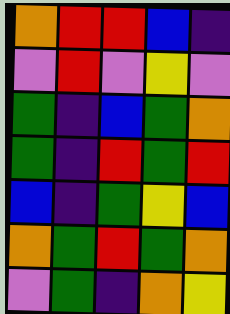[["orange", "red", "red", "blue", "indigo"], ["violet", "red", "violet", "yellow", "violet"], ["green", "indigo", "blue", "green", "orange"], ["green", "indigo", "red", "green", "red"], ["blue", "indigo", "green", "yellow", "blue"], ["orange", "green", "red", "green", "orange"], ["violet", "green", "indigo", "orange", "yellow"]]